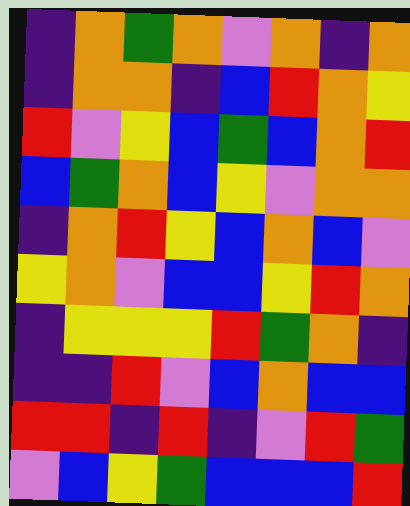[["indigo", "orange", "green", "orange", "violet", "orange", "indigo", "orange"], ["indigo", "orange", "orange", "indigo", "blue", "red", "orange", "yellow"], ["red", "violet", "yellow", "blue", "green", "blue", "orange", "red"], ["blue", "green", "orange", "blue", "yellow", "violet", "orange", "orange"], ["indigo", "orange", "red", "yellow", "blue", "orange", "blue", "violet"], ["yellow", "orange", "violet", "blue", "blue", "yellow", "red", "orange"], ["indigo", "yellow", "yellow", "yellow", "red", "green", "orange", "indigo"], ["indigo", "indigo", "red", "violet", "blue", "orange", "blue", "blue"], ["red", "red", "indigo", "red", "indigo", "violet", "red", "green"], ["violet", "blue", "yellow", "green", "blue", "blue", "blue", "red"]]